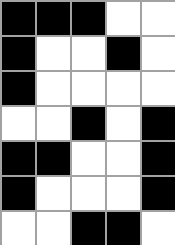[["black", "black", "black", "white", "white"], ["black", "white", "white", "black", "white"], ["black", "white", "white", "white", "white"], ["white", "white", "black", "white", "black"], ["black", "black", "white", "white", "black"], ["black", "white", "white", "white", "black"], ["white", "white", "black", "black", "white"]]